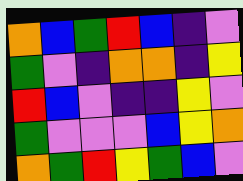[["orange", "blue", "green", "red", "blue", "indigo", "violet"], ["green", "violet", "indigo", "orange", "orange", "indigo", "yellow"], ["red", "blue", "violet", "indigo", "indigo", "yellow", "violet"], ["green", "violet", "violet", "violet", "blue", "yellow", "orange"], ["orange", "green", "red", "yellow", "green", "blue", "violet"]]